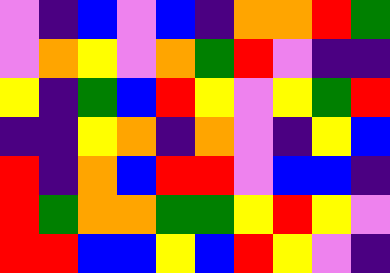[["violet", "indigo", "blue", "violet", "blue", "indigo", "orange", "orange", "red", "green"], ["violet", "orange", "yellow", "violet", "orange", "green", "red", "violet", "indigo", "indigo"], ["yellow", "indigo", "green", "blue", "red", "yellow", "violet", "yellow", "green", "red"], ["indigo", "indigo", "yellow", "orange", "indigo", "orange", "violet", "indigo", "yellow", "blue"], ["red", "indigo", "orange", "blue", "red", "red", "violet", "blue", "blue", "indigo"], ["red", "green", "orange", "orange", "green", "green", "yellow", "red", "yellow", "violet"], ["red", "red", "blue", "blue", "yellow", "blue", "red", "yellow", "violet", "indigo"]]